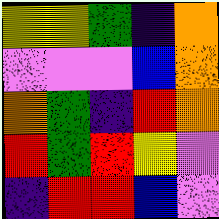[["yellow", "yellow", "green", "indigo", "orange"], ["violet", "violet", "violet", "blue", "orange"], ["orange", "green", "indigo", "red", "orange"], ["red", "green", "red", "yellow", "violet"], ["indigo", "red", "red", "blue", "violet"]]